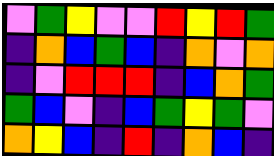[["violet", "green", "yellow", "violet", "violet", "red", "yellow", "red", "green"], ["indigo", "orange", "blue", "green", "blue", "indigo", "orange", "violet", "orange"], ["indigo", "violet", "red", "red", "red", "indigo", "blue", "orange", "green"], ["green", "blue", "violet", "indigo", "blue", "green", "yellow", "green", "violet"], ["orange", "yellow", "blue", "indigo", "red", "indigo", "orange", "blue", "indigo"]]